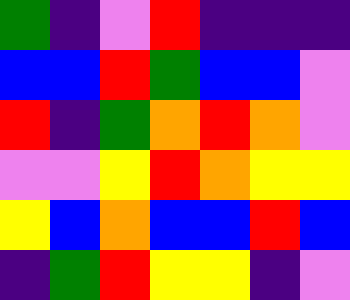[["green", "indigo", "violet", "red", "indigo", "indigo", "indigo"], ["blue", "blue", "red", "green", "blue", "blue", "violet"], ["red", "indigo", "green", "orange", "red", "orange", "violet"], ["violet", "violet", "yellow", "red", "orange", "yellow", "yellow"], ["yellow", "blue", "orange", "blue", "blue", "red", "blue"], ["indigo", "green", "red", "yellow", "yellow", "indigo", "violet"]]